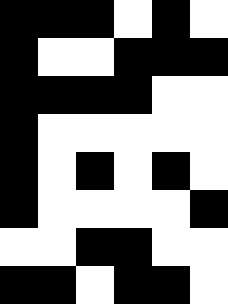[["black", "black", "black", "white", "black", "white"], ["black", "white", "white", "black", "black", "black"], ["black", "black", "black", "black", "white", "white"], ["black", "white", "white", "white", "white", "white"], ["black", "white", "black", "white", "black", "white"], ["black", "white", "white", "white", "white", "black"], ["white", "white", "black", "black", "white", "white"], ["black", "black", "white", "black", "black", "white"]]